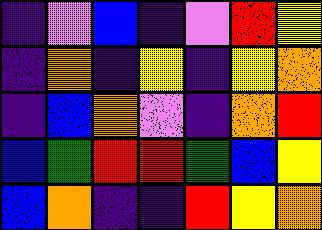[["indigo", "violet", "blue", "indigo", "violet", "red", "yellow"], ["indigo", "orange", "indigo", "yellow", "indigo", "yellow", "orange"], ["indigo", "blue", "orange", "violet", "indigo", "orange", "red"], ["blue", "green", "red", "red", "green", "blue", "yellow"], ["blue", "orange", "indigo", "indigo", "red", "yellow", "orange"]]